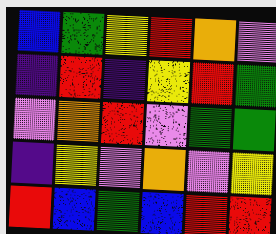[["blue", "green", "yellow", "red", "orange", "violet"], ["indigo", "red", "indigo", "yellow", "red", "green"], ["violet", "orange", "red", "violet", "green", "green"], ["indigo", "yellow", "violet", "orange", "violet", "yellow"], ["red", "blue", "green", "blue", "red", "red"]]